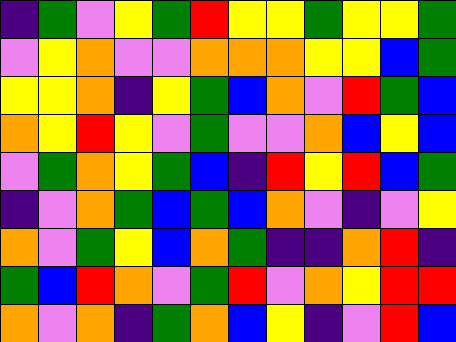[["indigo", "green", "violet", "yellow", "green", "red", "yellow", "yellow", "green", "yellow", "yellow", "green"], ["violet", "yellow", "orange", "violet", "violet", "orange", "orange", "orange", "yellow", "yellow", "blue", "green"], ["yellow", "yellow", "orange", "indigo", "yellow", "green", "blue", "orange", "violet", "red", "green", "blue"], ["orange", "yellow", "red", "yellow", "violet", "green", "violet", "violet", "orange", "blue", "yellow", "blue"], ["violet", "green", "orange", "yellow", "green", "blue", "indigo", "red", "yellow", "red", "blue", "green"], ["indigo", "violet", "orange", "green", "blue", "green", "blue", "orange", "violet", "indigo", "violet", "yellow"], ["orange", "violet", "green", "yellow", "blue", "orange", "green", "indigo", "indigo", "orange", "red", "indigo"], ["green", "blue", "red", "orange", "violet", "green", "red", "violet", "orange", "yellow", "red", "red"], ["orange", "violet", "orange", "indigo", "green", "orange", "blue", "yellow", "indigo", "violet", "red", "blue"]]